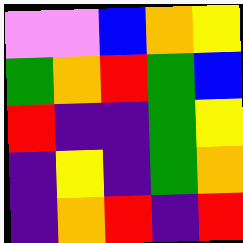[["violet", "violet", "blue", "orange", "yellow"], ["green", "orange", "red", "green", "blue"], ["red", "indigo", "indigo", "green", "yellow"], ["indigo", "yellow", "indigo", "green", "orange"], ["indigo", "orange", "red", "indigo", "red"]]